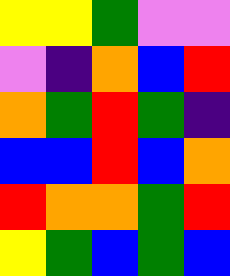[["yellow", "yellow", "green", "violet", "violet"], ["violet", "indigo", "orange", "blue", "red"], ["orange", "green", "red", "green", "indigo"], ["blue", "blue", "red", "blue", "orange"], ["red", "orange", "orange", "green", "red"], ["yellow", "green", "blue", "green", "blue"]]